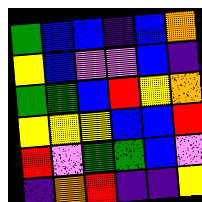[["green", "blue", "blue", "indigo", "blue", "orange"], ["yellow", "blue", "violet", "violet", "blue", "indigo"], ["green", "green", "blue", "red", "yellow", "orange"], ["yellow", "yellow", "yellow", "blue", "blue", "red"], ["red", "violet", "green", "green", "blue", "violet"], ["indigo", "orange", "red", "indigo", "indigo", "yellow"]]